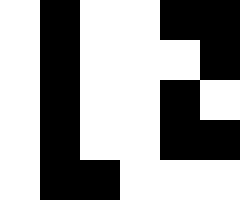[["white", "black", "white", "white", "black", "black"], ["white", "black", "white", "white", "white", "black"], ["white", "black", "white", "white", "black", "white"], ["white", "black", "white", "white", "black", "black"], ["white", "black", "black", "white", "white", "white"]]